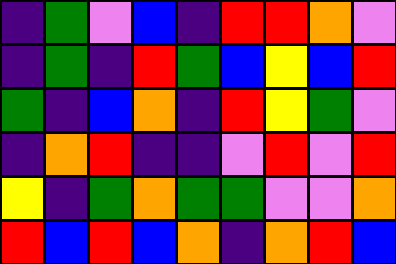[["indigo", "green", "violet", "blue", "indigo", "red", "red", "orange", "violet"], ["indigo", "green", "indigo", "red", "green", "blue", "yellow", "blue", "red"], ["green", "indigo", "blue", "orange", "indigo", "red", "yellow", "green", "violet"], ["indigo", "orange", "red", "indigo", "indigo", "violet", "red", "violet", "red"], ["yellow", "indigo", "green", "orange", "green", "green", "violet", "violet", "orange"], ["red", "blue", "red", "blue", "orange", "indigo", "orange", "red", "blue"]]